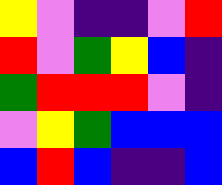[["yellow", "violet", "indigo", "indigo", "violet", "red"], ["red", "violet", "green", "yellow", "blue", "indigo"], ["green", "red", "red", "red", "violet", "indigo"], ["violet", "yellow", "green", "blue", "blue", "blue"], ["blue", "red", "blue", "indigo", "indigo", "blue"]]